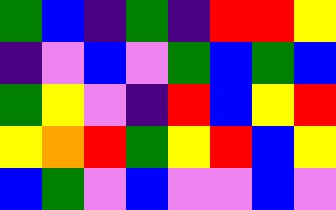[["green", "blue", "indigo", "green", "indigo", "red", "red", "yellow"], ["indigo", "violet", "blue", "violet", "green", "blue", "green", "blue"], ["green", "yellow", "violet", "indigo", "red", "blue", "yellow", "red"], ["yellow", "orange", "red", "green", "yellow", "red", "blue", "yellow"], ["blue", "green", "violet", "blue", "violet", "violet", "blue", "violet"]]